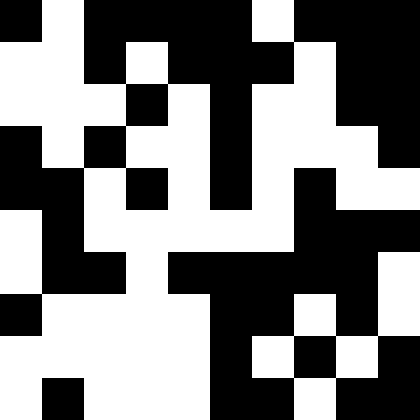[["black", "white", "black", "black", "black", "black", "white", "black", "black", "black"], ["white", "white", "black", "white", "black", "black", "black", "white", "black", "black"], ["white", "white", "white", "black", "white", "black", "white", "white", "black", "black"], ["black", "white", "black", "white", "white", "black", "white", "white", "white", "black"], ["black", "black", "white", "black", "white", "black", "white", "black", "white", "white"], ["white", "black", "white", "white", "white", "white", "white", "black", "black", "black"], ["white", "black", "black", "white", "black", "black", "black", "black", "black", "white"], ["black", "white", "white", "white", "white", "black", "black", "white", "black", "white"], ["white", "white", "white", "white", "white", "black", "white", "black", "white", "black"], ["white", "black", "white", "white", "white", "black", "black", "white", "black", "black"]]